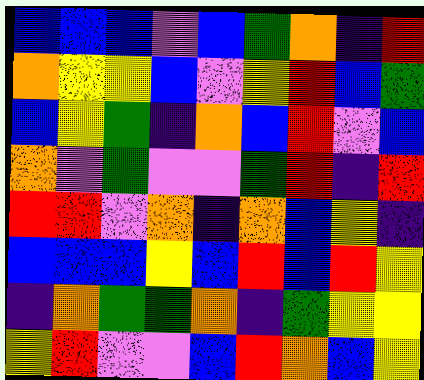[["blue", "blue", "blue", "violet", "blue", "green", "orange", "indigo", "red"], ["orange", "yellow", "yellow", "blue", "violet", "yellow", "red", "blue", "green"], ["blue", "yellow", "green", "indigo", "orange", "blue", "red", "violet", "blue"], ["orange", "violet", "green", "violet", "violet", "green", "red", "indigo", "red"], ["red", "red", "violet", "orange", "indigo", "orange", "blue", "yellow", "indigo"], ["blue", "blue", "blue", "yellow", "blue", "red", "blue", "red", "yellow"], ["indigo", "orange", "green", "green", "orange", "indigo", "green", "yellow", "yellow"], ["yellow", "red", "violet", "violet", "blue", "red", "orange", "blue", "yellow"]]